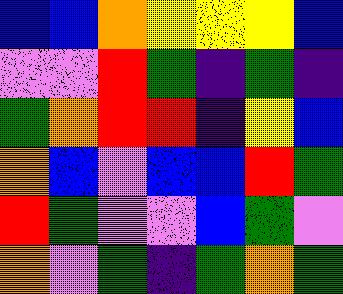[["blue", "blue", "orange", "yellow", "yellow", "yellow", "blue"], ["violet", "violet", "red", "green", "indigo", "green", "indigo"], ["green", "orange", "red", "red", "indigo", "yellow", "blue"], ["orange", "blue", "violet", "blue", "blue", "red", "green"], ["red", "green", "violet", "violet", "blue", "green", "violet"], ["orange", "violet", "green", "indigo", "green", "orange", "green"]]